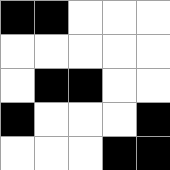[["black", "black", "white", "white", "white"], ["white", "white", "white", "white", "white"], ["white", "black", "black", "white", "white"], ["black", "white", "white", "white", "black"], ["white", "white", "white", "black", "black"]]